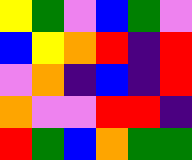[["yellow", "green", "violet", "blue", "green", "violet"], ["blue", "yellow", "orange", "red", "indigo", "red"], ["violet", "orange", "indigo", "blue", "indigo", "red"], ["orange", "violet", "violet", "red", "red", "indigo"], ["red", "green", "blue", "orange", "green", "green"]]